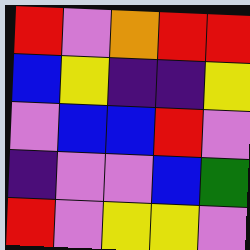[["red", "violet", "orange", "red", "red"], ["blue", "yellow", "indigo", "indigo", "yellow"], ["violet", "blue", "blue", "red", "violet"], ["indigo", "violet", "violet", "blue", "green"], ["red", "violet", "yellow", "yellow", "violet"]]